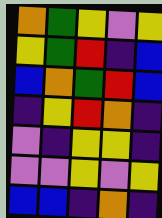[["orange", "green", "yellow", "violet", "yellow"], ["yellow", "green", "red", "indigo", "blue"], ["blue", "orange", "green", "red", "blue"], ["indigo", "yellow", "red", "orange", "indigo"], ["violet", "indigo", "yellow", "yellow", "indigo"], ["violet", "violet", "yellow", "violet", "yellow"], ["blue", "blue", "indigo", "orange", "indigo"]]